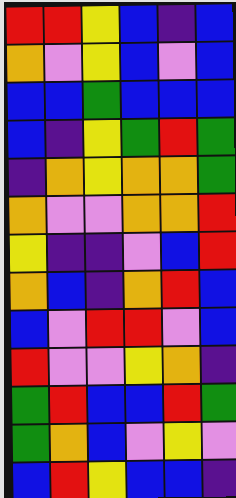[["red", "red", "yellow", "blue", "indigo", "blue"], ["orange", "violet", "yellow", "blue", "violet", "blue"], ["blue", "blue", "green", "blue", "blue", "blue"], ["blue", "indigo", "yellow", "green", "red", "green"], ["indigo", "orange", "yellow", "orange", "orange", "green"], ["orange", "violet", "violet", "orange", "orange", "red"], ["yellow", "indigo", "indigo", "violet", "blue", "red"], ["orange", "blue", "indigo", "orange", "red", "blue"], ["blue", "violet", "red", "red", "violet", "blue"], ["red", "violet", "violet", "yellow", "orange", "indigo"], ["green", "red", "blue", "blue", "red", "green"], ["green", "orange", "blue", "violet", "yellow", "violet"], ["blue", "red", "yellow", "blue", "blue", "indigo"]]